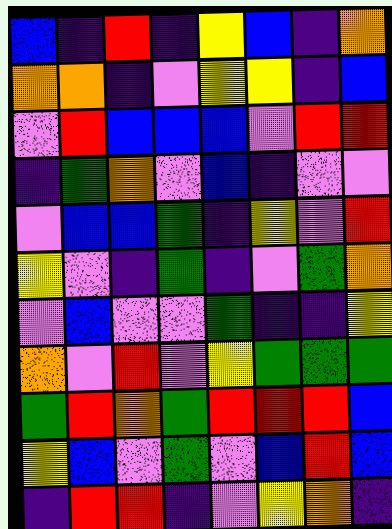[["blue", "indigo", "red", "indigo", "yellow", "blue", "indigo", "orange"], ["orange", "orange", "indigo", "violet", "yellow", "yellow", "indigo", "blue"], ["violet", "red", "blue", "blue", "blue", "violet", "red", "red"], ["indigo", "green", "orange", "violet", "blue", "indigo", "violet", "violet"], ["violet", "blue", "blue", "green", "indigo", "yellow", "violet", "red"], ["yellow", "violet", "indigo", "green", "indigo", "violet", "green", "orange"], ["violet", "blue", "violet", "violet", "green", "indigo", "indigo", "yellow"], ["orange", "violet", "red", "violet", "yellow", "green", "green", "green"], ["green", "red", "orange", "green", "red", "red", "red", "blue"], ["yellow", "blue", "violet", "green", "violet", "blue", "red", "blue"], ["indigo", "red", "red", "indigo", "violet", "yellow", "orange", "indigo"]]